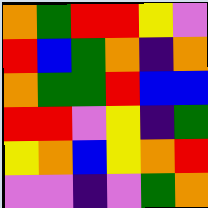[["orange", "green", "red", "red", "yellow", "violet"], ["red", "blue", "green", "orange", "indigo", "orange"], ["orange", "green", "green", "red", "blue", "blue"], ["red", "red", "violet", "yellow", "indigo", "green"], ["yellow", "orange", "blue", "yellow", "orange", "red"], ["violet", "violet", "indigo", "violet", "green", "orange"]]